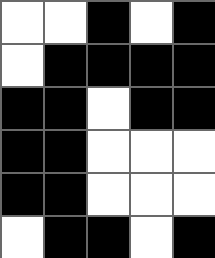[["white", "white", "black", "white", "black"], ["white", "black", "black", "black", "black"], ["black", "black", "white", "black", "black"], ["black", "black", "white", "white", "white"], ["black", "black", "white", "white", "white"], ["white", "black", "black", "white", "black"]]